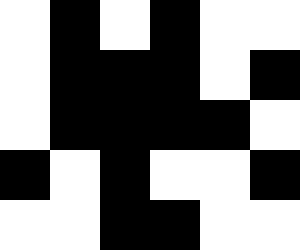[["white", "black", "white", "black", "white", "white"], ["white", "black", "black", "black", "white", "black"], ["white", "black", "black", "black", "black", "white"], ["black", "white", "black", "white", "white", "black"], ["white", "white", "black", "black", "white", "white"]]